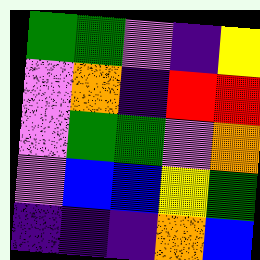[["green", "green", "violet", "indigo", "yellow"], ["violet", "orange", "indigo", "red", "red"], ["violet", "green", "green", "violet", "orange"], ["violet", "blue", "blue", "yellow", "green"], ["indigo", "indigo", "indigo", "orange", "blue"]]